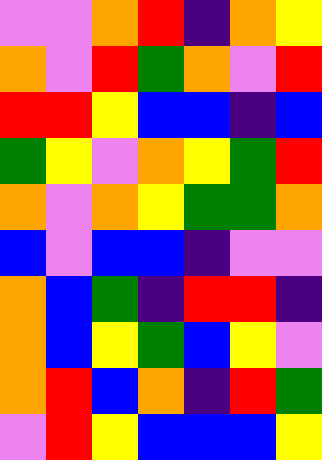[["violet", "violet", "orange", "red", "indigo", "orange", "yellow"], ["orange", "violet", "red", "green", "orange", "violet", "red"], ["red", "red", "yellow", "blue", "blue", "indigo", "blue"], ["green", "yellow", "violet", "orange", "yellow", "green", "red"], ["orange", "violet", "orange", "yellow", "green", "green", "orange"], ["blue", "violet", "blue", "blue", "indigo", "violet", "violet"], ["orange", "blue", "green", "indigo", "red", "red", "indigo"], ["orange", "blue", "yellow", "green", "blue", "yellow", "violet"], ["orange", "red", "blue", "orange", "indigo", "red", "green"], ["violet", "red", "yellow", "blue", "blue", "blue", "yellow"]]